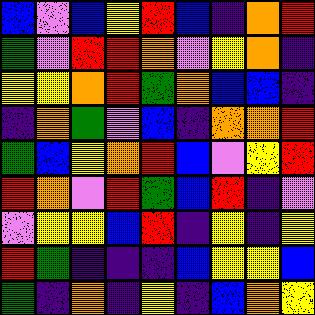[["blue", "violet", "blue", "yellow", "red", "blue", "indigo", "orange", "red"], ["green", "violet", "red", "red", "orange", "violet", "yellow", "orange", "indigo"], ["yellow", "yellow", "orange", "red", "green", "orange", "blue", "blue", "indigo"], ["indigo", "orange", "green", "violet", "blue", "indigo", "orange", "orange", "red"], ["green", "blue", "yellow", "orange", "red", "blue", "violet", "yellow", "red"], ["red", "orange", "violet", "red", "green", "blue", "red", "indigo", "violet"], ["violet", "yellow", "yellow", "blue", "red", "indigo", "yellow", "indigo", "yellow"], ["red", "green", "indigo", "indigo", "indigo", "blue", "yellow", "yellow", "blue"], ["green", "indigo", "orange", "indigo", "yellow", "indigo", "blue", "orange", "yellow"]]